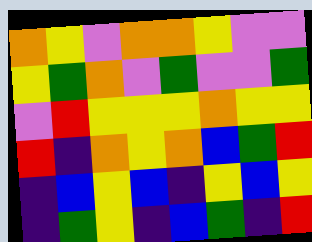[["orange", "yellow", "violet", "orange", "orange", "yellow", "violet", "violet"], ["yellow", "green", "orange", "violet", "green", "violet", "violet", "green"], ["violet", "red", "yellow", "yellow", "yellow", "orange", "yellow", "yellow"], ["red", "indigo", "orange", "yellow", "orange", "blue", "green", "red"], ["indigo", "blue", "yellow", "blue", "indigo", "yellow", "blue", "yellow"], ["indigo", "green", "yellow", "indigo", "blue", "green", "indigo", "red"]]